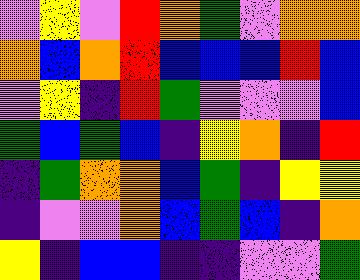[["violet", "yellow", "violet", "red", "orange", "green", "violet", "orange", "orange"], ["orange", "blue", "orange", "red", "blue", "blue", "blue", "red", "blue"], ["violet", "yellow", "indigo", "red", "green", "violet", "violet", "violet", "blue"], ["green", "blue", "green", "blue", "indigo", "yellow", "orange", "indigo", "red"], ["indigo", "green", "orange", "orange", "blue", "green", "indigo", "yellow", "yellow"], ["indigo", "violet", "violet", "orange", "blue", "green", "blue", "indigo", "orange"], ["yellow", "indigo", "blue", "blue", "indigo", "indigo", "violet", "violet", "green"]]